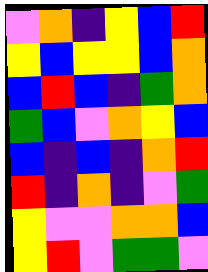[["violet", "orange", "indigo", "yellow", "blue", "red"], ["yellow", "blue", "yellow", "yellow", "blue", "orange"], ["blue", "red", "blue", "indigo", "green", "orange"], ["green", "blue", "violet", "orange", "yellow", "blue"], ["blue", "indigo", "blue", "indigo", "orange", "red"], ["red", "indigo", "orange", "indigo", "violet", "green"], ["yellow", "violet", "violet", "orange", "orange", "blue"], ["yellow", "red", "violet", "green", "green", "violet"]]